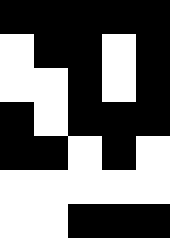[["black", "black", "black", "black", "black"], ["white", "black", "black", "white", "black"], ["white", "white", "black", "white", "black"], ["black", "white", "black", "black", "black"], ["black", "black", "white", "black", "white"], ["white", "white", "white", "white", "white"], ["white", "white", "black", "black", "black"]]